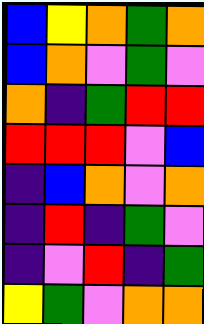[["blue", "yellow", "orange", "green", "orange"], ["blue", "orange", "violet", "green", "violet"], ["orange", "indigo", "green", "red", "red"], ["red", "red", "red", "violet", "blue"], ["indigo", "blue", "orange", "violet", "orange"], ["indigo", "red", "indigo", "green", "violet"], ["indigo", "violet", "red", "indigo", "green"], ["yellow", "green", "violet", "orange", "orange"]]